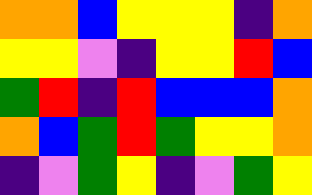[["orange", "orange", "blue", "yellow", "yellow", "yellow", "indigo", "orange"], ["yellow", "yellow", "violet", "indigo", "yellow", "yellow", "red", "blue"], ["green", "red", "indigo", "red", "blue", "blue", "blue", "orange"], ["orange", "blue", "green", "red", "green", "yellow", "yellow", "orange"], ["indigo", "violet", "green", "yellow", "indigo", "violet", "green", "yellow"]]